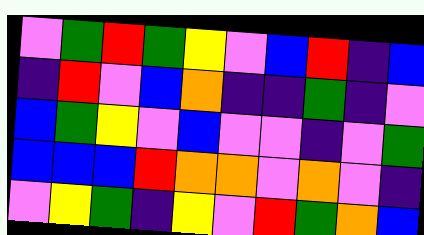[["violet", "green", "red", "green", "yellow", "violet", "blue", "red", "indigo", "blue"], ["indigo", "red", "violet", "blue", "orange", "indigo", "indigo", "green", "indigo", "violet"], ["blue", "green", "yellow", "violet", "blue", "violet", "violet", "indigo", "violet", "green"], ["blue", "blue", "blue", "red", "orange", "orange", "violet", "orange", "violet", "indigo"], ["violet", "yellow", "green", "indigo", "yellow", "violet", "red", "green", "orange", "blue"]]